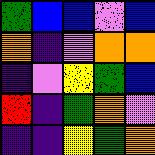[["green", "blue", "blue", "violet", "blue"], ["orange", "indigo", "violet", "orange", "orange"], ["indigo", "violet", "yellow", "green", "blue"], ["red", "indigo", "green", "orange", "violet"], ["indigo", "indigo", "yellow", "green", "orange"]]